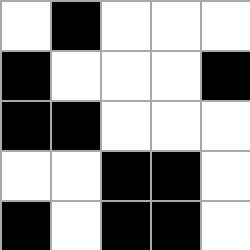[["white", "black", "white", "white", "white"], ["black", "white", "white", "white", "black"], ["black", "black", "white", "white", "white"], ["white", "white", "black", "black", "white"], ["black", "white", "black", "black", "white"]]